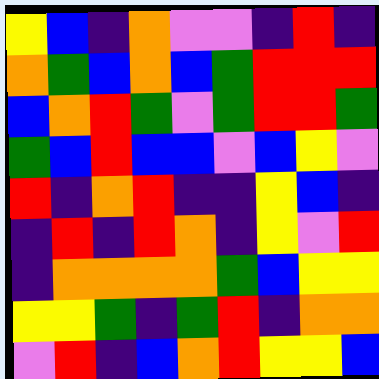[["yellow", "blue", "indigo", "orange", "violet", "violet", "indigo", "red", "indigo"], ["orange", "green", "blue", "orange", "blue", "green", "red", "red", "red"], ["blue", "orange", "red", "green", "violet", "green", "red", "red", "green"], ["green", "blue", "red", "blue", "blue", "violet", "blue", "yellow", "violet"], ["red", "indigo", "orange", "red", "indigo", "indigo", "yellow", "blue", "indigo"], ["indigo", "red", "indigo", "red", "orange", "indigo", "yellow", "violet", "red"], ["indigo", "orange", "orange", "orange", "orange", "green", "blue", "yellow", "yellow"], ["yellow", "yellow", "green", "indigo", "green", "red", "indigo", "orange", "orange"], ["violet", "red", "indigo", "blue", "orange", "red", "yellow", "yellow", "blue"]]